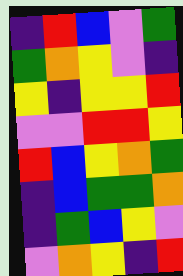[["indigo", "red", "blue", "violet", "green"], ["green", "orange", "yellow", "violet", "indigo"], ["yellow", "indigo", "yellow", "yellow", "red"], ["violet", "violet", "red", "red", "yellow"], ["red", "blue", "yellow", "orange", "green"], ["indigo", "blue", "green", "green", "orange"], ["indigo", "green", "blue", "yellow", "violet"], ["violet", "orange", "yellow", "indigo", "red"]]